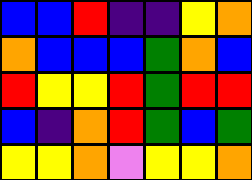[["blue", "blue", "red", "indigo", "indigo", "yellow", "orange"], ["orange", "blue", "blue", "blue", "green", "orange", "blue"], ["red", "yellow", "yellow", "red", "green", "red", "red"], ["blue", "indigo", "orange", "red", "green", "blue", "green"], ["yellow", "yellow", "orange", "violet", "yellow", "yellow", "orange"]]